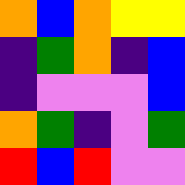[["orange", "blue", "orange", "yellow", "yellow"], ["indigo", "green", "orange", "indigo", "blue"], ["indigo", "violet", "violet", "violet", "blue"], ["orange", "green", "indigo", "violet", "green"], ["red", "blue", "red", "violet", "violet"]]